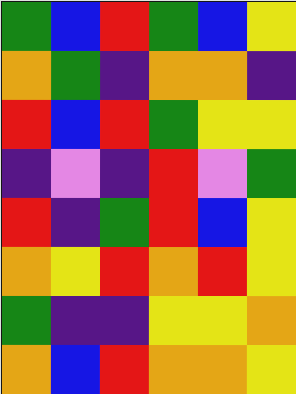[["green", "blue", "red", "green", "blue", "yellow"], ["orange", "green", "indigo", "orange", "orange", "indigo"], ["red", "blue", "red", "green", "yellow", "yellow"], ["indigo", "violet", "indigo", "red", "violet", "green"], ["red", "indigo", "green", "red", "blue", "yellow"], ["orange", "yellow", "red", "orange", "red", "yellow"], ["green", "indigo", "indigo", "yellow", "yellow", "orange"], ["orange", "blue", "red", "orange", "orange", "yellow"]]